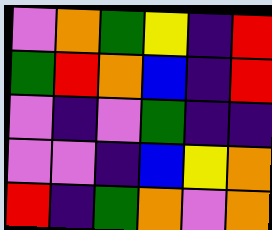[["violet", "orange", "green", "yellow", "indigo", "red"], ["green", "red", "orange", "blue", "indigo", "red"], ["violet", "indigo", "violet", "green", "indigo", "indigo"], ["violet", "violet", "indigo", "blue", "yellow", "orange"], ["red", "indigo", "green", "orange", "violet", "orange"]]